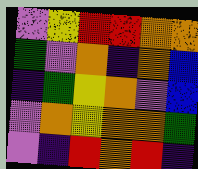[["violet", "yellow", "red", "red", "orange", "orange"], ["green", "violet", "orange", "indigo", "orange", "blue"], ["indigo", "green", "yellow", "orange", "violet", "blue"], ["violet", "orange", "yellow", "orange", "orange", "green"], ["violet", "indigo", "red", "orange", "red", "indigo"]]